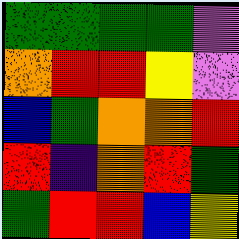[["green", "green", "green", "green", "violet"], ["orange", "red", "red", "yellow", "violet"], ["blue", "green", "orange", "orange", "red"], ["red", "indigo", "orange", "red", "green"], ["green", "red", "red", "blue", "yellow"]]